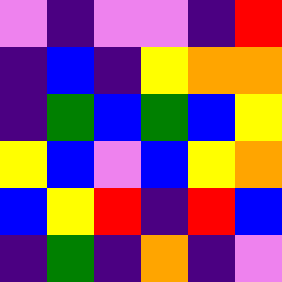[["violet", "indigo", "violet", "violet", "indigo", "red"], ["indigo", "blue", "indigo", "yellow", "orange", "orange"], ["indigo", "green", "blue", "green", "blue", "yellow"], ["yellow", "blue", "violet", "blue", "yellow", "orange"], ["blue", "yellow", "red", "indigo", "red", "blue"], ["indigo", "green", "indigo", "orange", "indigo", "violet"]]